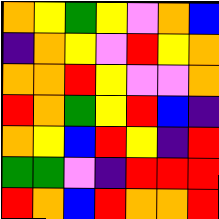[["orange", "yellow", "green", "yellow", "violet", "orange", "blue"], ["indigo", "orange", "yellow", "violet", "red", "yellow", "orange"], ["orange", "orange", "red", "yellow", "violet", "violet", "orange"], ["red", "orange", "green", "yellow", "red", "blue", "indigo"], ["orange", "yellow", "blue", "red", "yellow", "indigo", "red"], ["green", "green", "violet", "indigo", "red", "red", "red"], ["red", "orange", "blue", "red", "orange", "orange", "red"]]